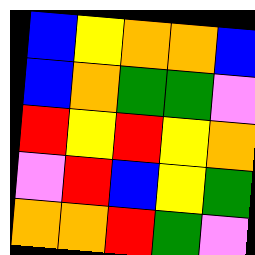[["blue", "yellow", "orange", "orange", "blue"], ["blue", "orange", "green", "green", "violet"], ["red", "yellow", "red", "yellow", "orange"], ["violet", "red", "blue", "yellow", "green"], ["orange", "orange", "red", "green", "violet"]]